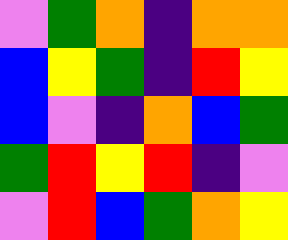[["violet", "green", "orange", "indigo", "orange", "orange"], ["blue", "yellow", "green", "indigo", "red", "yellow"], ["blue", "violet", "indigo", "orange", "blue", "green"], ["green", "red", "yellow", "red", "indigo", "violet"], ["violet", "red", "blue", "green", "orange", "yellow"]]